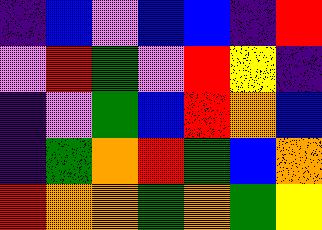[["indigo", "blue", "violet", "blue", "blue", "indigo", "red"], ["violet", "red", "green", "violet", "red", "yellow", "indigo"], ["indigo", "violet", "green", "blue", "red", "orange", "blue"], ["indigo", "green", "orange", "red", "green", "blue", "orange"], ["red", "orange", "orange", "green", "orange", "green", "yellow"]]